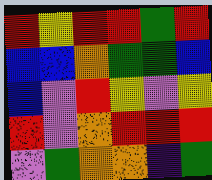[["red", "yellow", "red", "red", "green", "red"], ["blue", "blue", "orange", "green", "green", "blue"], ["blue", "violet", "red", "yellow", "violet", "yellow"], ["red", "violet", "orange", "red", "red", "red"], ["violet", "green", "orange", "orange", "indigo", "green"]]